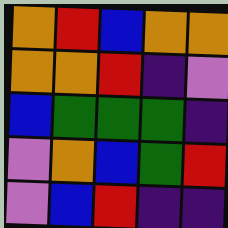[["orange", "red", "blue", "orange", "orange"], ["orange", "orange", "red", "indigo", "violet"], ["blue", "green", "green", "green", "indigo"], ["violet", "orange", "blue", "green", "red"], ["violet", "blue", "red", "indigo", "indigo"]]